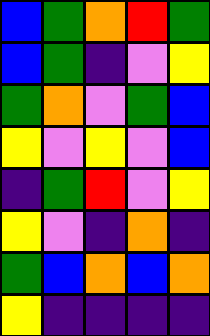[["blue", "green", "orange", "red", "green"], ["blue", "green", "indigo", "violet", "yellow"], ["green", "orange", "violet", "green", "blue"], ["yellow", "violet", "yellow", "violet", "blue"], ["indigo", "green", "red", "violet", "yellow"], ["yellow", "violet", "indigo", "orange", "indigo"], ["green", "blue", "orange", "blue", "orange"], ["yellow", "indigo", "indigo", "indigo", "indigo"]]